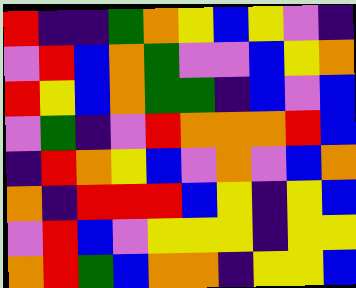[["red", "indigo", "indigo", "green", "orange", "yellow", "blue", "yellow", "violet", "indigo"], ["violet", "red", "blue", "orange", "green", "violet", "violet", "blue", "yellow", "orange"], ["red", "yellow", "blue", "orange", "green", "green", "indigo", "blue", "violet", "blue"], ["violet", "green", "indigo", "violet", "red", "orange", "orange", "orange", "red", "blue"], ["indigo", "red", "orange", "yellow", "blue", "violet", "orange", "violet", "blue", "orange"], ["orange", "indigo", "red", "red", "red", "blue", "yellow", "indigo", "yellow", "blue"], ["violet", "red", "blue", "violet", "yellow", "yellow", "yellow", "indigo", "yellow", "yellow"], ["orange", "red", "green", "blue", "orange", "orange", "indigo", "yellow", "yellow", "blue"]]